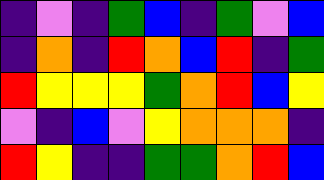[["indigo", "violet", "indigo", "green", "blue", "indigo", "green", "violet", "blue"], ["indigo", "orange", "indigo", "red", "orange", "blue", "red", "indigo", "green"], ["red", "yellow", "yellow", "yellow", "green", "orange", "red", "blue", "yellow"], ["violet", "indigo", "blue", "violet", "yellow", "orange", "orange", "orange", "indigo"], ["red", "yellow", "indigo", "indigo", "green", "green", "orange", "red", "blue"]]